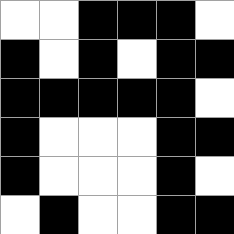[["white", "white", "black", "black", "black", "white"], ["black", "white", "black", "white", "black", "black"], ["black", "black", "black", "black", "black", "white"], ["black", "white", "white", "white", "black", "black"], ["black", "white", "white", "white", "black", "white"], ["white", "black", "white", "white", "black", "black"]]